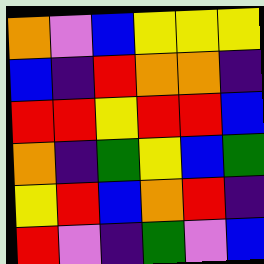[["orange", "violet", "blue", "yellow", "yellow", "yellow"], ["blue", "indigo", "red", "orange", "orange", "indigo"], ["red", "red", "yellow", "red", "red", "blue"], ["orange", "indigo", "green", "yellow", "blue", "green"], ["yellow", "red", "blue", "orange", "red", "indigo"], ["red", "violet", "indigo", "green", "violet", "blue"]]